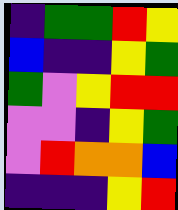[["indigo", "green", "green", "red", "yellow"], ["blue", "indigo", "indigo", "yellow", "green"], ["green", "violet", "yellow", "red", "red"], ["violet", "violet", "indigo", "yellow", "green"], ["violet", "red", "orange", "orange", "blue"], ["indigo", "indigo", "indigo", "yellow", "red"]]